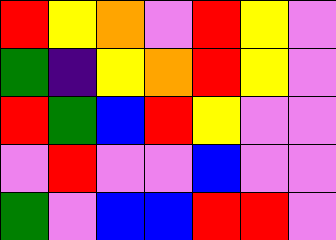[["red", "yellow", "orange", "violet", "red", "yellow", "violet"], ["green", "indigo", "yellow", "orange", "red", "yellow", "violet"], ["red", "green", "blue", "red", "yellow", "violet", "violet"], ["violet", "red", "violet", "violet", "blue", "violet", "violet"], ["green", "violet", "blue", "blue", "red", "red", "violet"]]